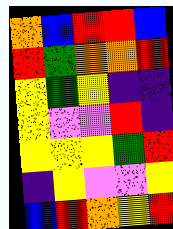[["orange", "blue", "red", "red", "blue"], ["red", "green", "orange", "orange", "red"], ["yellow", "green", "yellow", "indigo", "indigo"], ["yellow", "violet", "violet", "red", "indigo"], ["yellow", "yellow", "yellow", "green", "red"], ["indigo", "yellow", "violet", "violet", "yellow"], ["blue", "red", "orange", "yellow", "red"]]